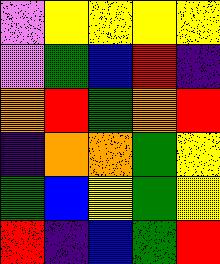[["violet", "yellow", "yellow", "yellow", "yellow"], ["violet", "green", "blue", "red", "indigo"], ["orange", "red", "green", "orange", "red"], ["indigo", "orange", "orange", "green", "yellow"], ["green", "blue", "yellow", "green", "yellow"], ["red", "indigo", "blue", "green", "red"]]